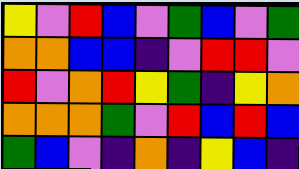[["yellow", "violet", "red", "blue", "violet", "green", "blue", "violet", "green"], ["orange", "orange", "blue", "blue", "indigo", "violet", "red", "red", "violet"], ["red", "violet", "orange", "red", "yellow", "green", "indigo", "yellow", "orange"], ["orange", "orange", "orange", "green", "violet", "red", "blue", "red", "blue"], ["green", "blue", "violet", "indigo", "orange", "indigo", "yellow", "blue", "indigo"]]